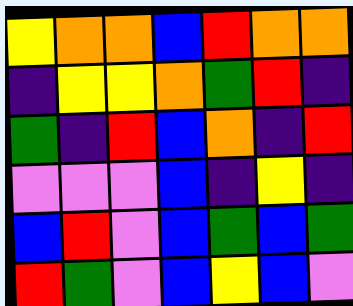[["yellow", "orange", "orange", "blue", "red", "orange", "orange"], ["indigo", "yellow", "yellow", "orange", "green", "red", "indigo"], ["green", "indigo", "red", "blue", "orange", "indigo", "red"], ["violet", "violet", "violet", "blue", "indigo", "yellow", "indigo"], ["blue", "red", "violet", "blue", "green", "blue", "green"], ["red", "green", "violet", "blue", "yellow", "blue", "violet"]]